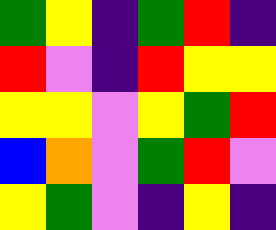[["green", "yellow", "indigo", "green", "red", "indigo"], ["red", "violet", "indigo", "red", "yellow", "yellow"], ["yellow", "yellow", "violet", "yellow", "green", "red"], ["blue", "orange", "violet", "green", "red", "violet"], ["yellow", "green", "violet", "indigo", "yellow", "indigo"]]